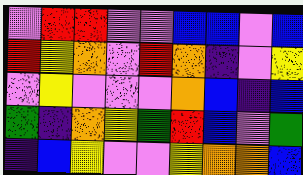[["violet", "red", "red", "violet", "violet", "blue", "blue", "violet", "blue"], ["red", "yellow", "orange", "violet", "red", "orange", "indigo", "violet", "yellow"], ["violet", "yellow", "violet", "violet", "violet", "orange", "blue", "indigo", "blue"], ["green", "indigo", "orange", "yellow", "green", "red", "blue", "violet", "green"], ["indigo", "blue", "yellow", "violet", "violet", "yellow", "orange", "orange", "blue"]]